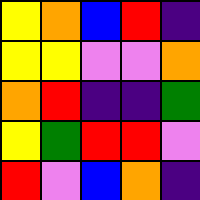[["yellow", "orange", "blue", "red", "indigo"], ["yellow", "yellow", "violet", "violet", "orange"], ["orange", "red", "indigo", "indigo", "green"], ["yellow", "green", "red", "red", "violet"], ["red", "violet", "blue", "orange", "indigo"]]